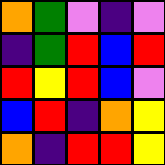[["orange", "green", "violet", "indigo", "violet"], ["indigo", "green", "red", "blue", "red"], ["red", "yellow", "red", "blue", "violet"], ["blue", "red", "indigo", "orange", "yellow"], ["orange", "indigo", "red", "red", "yellow"]]